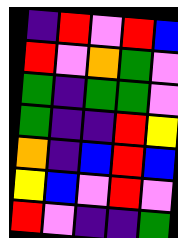[["indigo", "red", "violet", "red", "blue"], ["red", "violet", "orange", "green", "violet"], ["green", "indigo", "green", "green", "violet"], ["green", "indigo", "indigo", "red", "yellow"], ["orange", "indigo", "blue", "red", "blue"], ["yellow", "blue", "violet", "red", "violet"], ["red", "violet", "indigo", "indigo", "green"]]